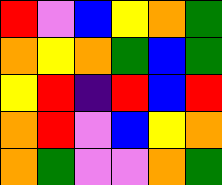[["red", "violet", "blue", "yellow", "orange", "green"], ["orange", "yellow", "orange", "green", "blue", "green"], ["yellow", "red", "indigo", "red", "blue", "red"], ["orange", "red", "violet", "blue", "yellow", "orange"], ["orange", "green", "violet", "violet", "orange", "green"]]